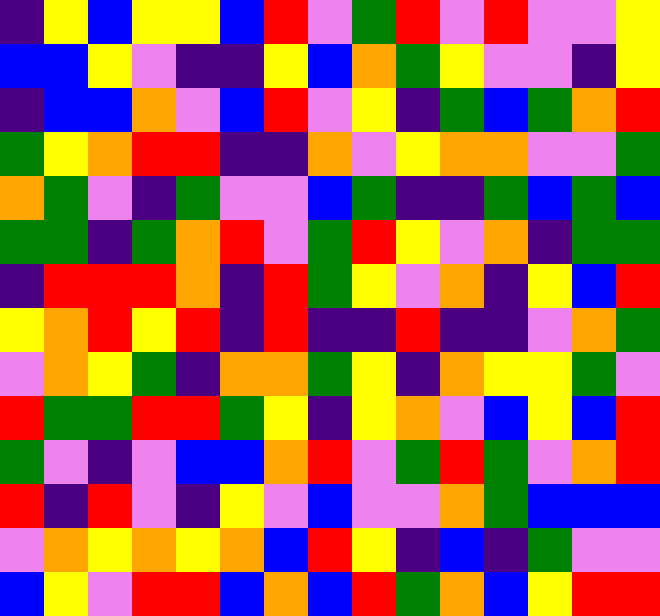[["indigo", "yellow", "blue", "yellow", "yellow", "blue", "red", "violet", "green", "red", "violet", "red", "violet", "violet", "yellow"], ["blue", "blue", "yellow", "violet", "indigo", "indigo", "yellow", "blue", "orange", "green", "yellow", "violet", "violet", "indigo", "yellow"], ["indigo", "blue", "blue", "orange", "violet", "blue", "red", "violet", "yellow", "indigo", "green", "blue", "green", "orange", "red"], ["green", "yellow", "orange", "red", "red", "indigo", "indigo", "orange", "violet", "yellow", "orange", "orange", "violet", "violet", "green"], ["orange", "green", "violet", "indigo", "green", "violet", "violet", "blue", "green", "indigo", "indigo", "green", "blue", "green", "blue"], ["green", "green", "indigo", "green", "orange", "red", "violet", "green", "red", "yellow", "violet", "orange", "indigo", "green", "green"], ["indigo", "red", "red", "red", "orange", "indigo", "red", "green", "yellow", "violet", "orange", "indigo", "yellow", "blue", "red"], ["yellow", "orange", "red", "yellow", "red", "indigo", "red", "indigo", "indigo", "red", "indigo", "indigo", "violet", "orange", "green"], ["violet", "orange", "yellow", "green", "indigo", "orange", "orange", "green", "yellow", "indigo", "orange", "yellow", "yellow", "green", "violet"], ["red", "green", "green", "red", "red", "green", "yellow", "indigo", "yellow", "orange", "violet", "blue", "yellow", "blue", "red"], ["green", "violet", "indigo", "violet", "blue", "blue", "orange", "red", "violet", "green", "red", "green", "violet", "orange", "red"], ["red", "indigo", "red", "violet", "indigo", "yellow", "violet", "blue", "violet", "violet", "orange", "green", "blue", "blue", "blue"], ["violet", "orange", "yellow", "orange", "yellow", "orange", "blue", "red", "yellow", "indigo", "blue", "indigo", "green", "violet", "violet"], ["blue", "yellow", "violet", "red", "red", "blue", "orange", "blue", "red", "green", "orange", "blue", "yellow", "red", "red"]]